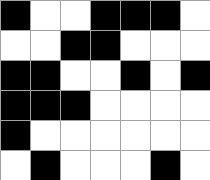[["black", "white", "white", "black", "black", "black", "white"], ["white", "white", "black", "black", "white", "white", "white"], ["black", "black", "white", "white", "black", "white", "black"], ["black", "black", "black", "white", "white", "white", "white"], ["black", "white", "white", "white", "white", "white", "white"], ["white", "black", "white", "white", "white", "black", "white"]]